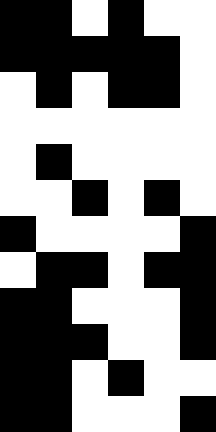[["black", "black", "white", "black", "white", "white"], ["black", "black", "black", "black", "black", "white"], ["white", "black", "white", "black", "black", "white"], ["white", "white", "white", "white", "white", "white"], ["white", "black", "white", "white", "white", "white"], ["white", "white", "black", "white", "black", "white"], ["black", "white", "white", "white", "white", "black"], ["white", "black", "black", "white", "black", "black"], ["black", "black", "white", "white", "white", "black"], ["black", "black", "black", "white", "white", "black"], ["black", "black", "white", "black", "white", "white"], ["black", "black", "white", "white", "white", "black"]]